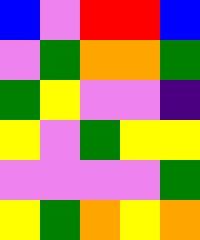[["blue", "violet", "red", "red", "blue"], ["violet", "green", "orange", "orange", "green"], ["green", "yellow", "violet", "violet", "indigo"], ["yellow", "violet", "green", "yellow", "yellow"], ["violet", "violet", "violet", "violet", "green"], ["yellow", "green", "orange", "yellow", "orange"]]